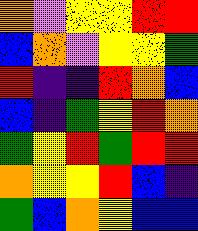[["orange", "violet", "yellow", "yellow", "red", "red"], ["blue", "orange", "violet", "yellow", "yellow", "green"], ["red", "indigo", "indigo", "red", "orange", "blue"], ["blue", "indigo", "green", "yellow", "red", "orange"], ["green", "yellow", "red", "green", "red", "red"], ["orange", "yellow", "yellow", "red", "blue", "indigo"], ["green", "blue", "orange", "yellow", "blue", "blue"]]